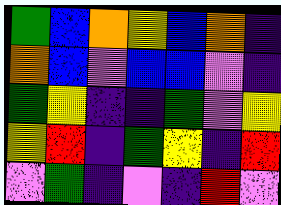[["green", "blue", "orange", "yellow", "blue", "orange", "indigo"], ["orange", "blue", "violet", "blue", "blue", "violet", "indigo"], ["green", "yellow", "indigo", "indigo", "green", "violet", "yellow"], ["yellow", "red", "indigo", "green", "yellow", "indigo", "red"], ["violet", "green", "indigo", "violet", "indigo", "red", "violet"]]